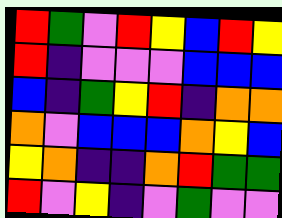[["red", "green", "violet", "red", "yellow", "blue", "red", "yellow"], ["red", "indigo", "violet", "violet", "violet", "blue", "blue", "blue"], ["blue", "indigo", "green", "yellow", "red", "indigo", "orange", "orange"], ["orange", "violet", "blue", "blue", "blue", "orange", "yellow", "blue"], ["yellow", "orange", "indigo", "indigo", "orange", "red", "green", "green"], ["red", "violet", "yellow", "indigo", "violet", "green", "violet", "violet"]]